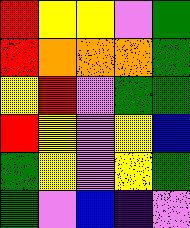[["red", "yellow", "yellow", "violet", "green"], ["red", "orange", "orange", "orange", "green"], ["yellow", "red", "violet", "green", "green"], ["red", "yellow", "violet", "yellow", "blue"], ["green", "yellow", "violet", "yellow", "green"], ["green", "violet", "blue", "indigo", "violet"]]